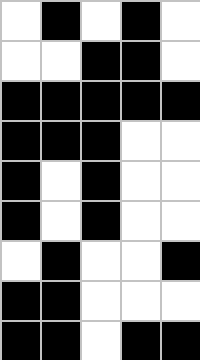[["white", "black", "white", "black", "white"], ["white", "white", "black", "black", "white"], ["black", "black", "black", "black", "black"], ["black", "black", "black", "white", "white"], ["black", "white", "black", "white", "white"], ["black", "white", "black", "white", "white"], ["white", "black", "white", "white", "black"], ["black", "black", "white", "white", "white"], ["black", "black", "white", "black", "black"]]